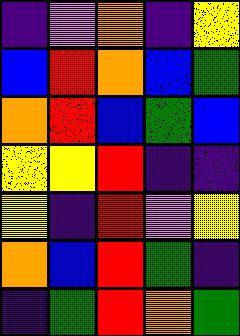[["indigo", "violet", "orange", "indigo", "yellow"], ["blue", "red", "orange", "blue", "green"], ["orange", "red", "blue", "green", "blue"], ["yellow", "yellow", "red", "indigo", "indigo"], ["yellow", "indigo", "red", "violet", "yellow"], ["orange", "blue", "red", "green", "indigo"], ["indigo", "green", "red", "orange", "green"]]